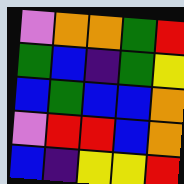[["violet", "orange", "orange", "green", "red"], ["green", "blue", "indigo", "green", "yellow"], ["blue", "green", "blue", "blue", "orange"], ["violet", "red", "red", "blue", "orange"], ["blue", "indigo", "yellow", "yellow", "red"]]